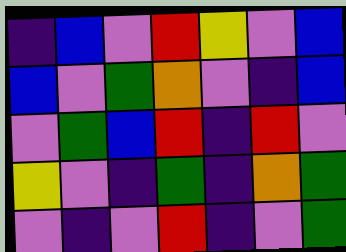[["indigo", "blue", "violet", "red", "yellow", "violet", "blue"], ["blue", "violet", "green", "orange", "violet", "indigo", "blue"], ["violet", "green", "blue", "red", "indigo", "red", "violet"], ["yellow", "violet", "indigo", "green", "indigo", "orange", "green"], ["violet", "indigo", "violet", "red", "indigo", "violet", "green"]]